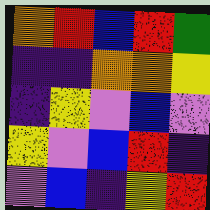[["orange", "red", "blue", "red", "green"], ["indigo", "indigo", "orange", "orange", "yellow"], ["indigo", "yellow", "violet", "blue", "violet"], ["yellow", "violet", "blue", "red", "indigo"], ["violet", "blue", "indigo", "yellow", "red"]]